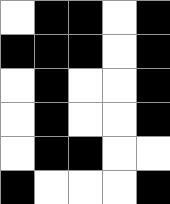[["white", "black", "black", "white", "black"], ["black", "black", "black", "white", "black"], ["white", "black", "white", "white", "black"], ["white", "black", "white", "white", "black"], ["white", "black", "black", "white", "white"], ["black", "white", "white", "white", "black"]]